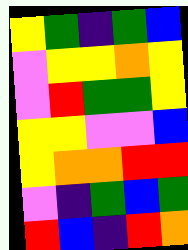[["yellow", "green", "indigo", "green", "blue"], ["violet", "yellow", "yellow", "orange", "yellow"], ["violet", "red", "green", "green", "yellow"], ["yellow", "yellow", "violet", "violet", "blue"], ["yellow", "orange", "orange", "red", "red"], ["violet", "indigo", "green", "blue", "green"], ["red", "blue", "indigo", "red", "orange"]]